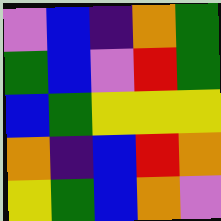[["violet", "blue", "indigo", "orange", "green"], ["green", "blue", "violet", "red", "green"], ["blue", "green", "yellow", "yellow", "yellow"], ["orange", "indigo", "blue", "red", "orange"], ["yellow", "green", "blue", "orange", "violet"]]